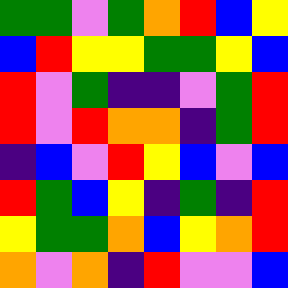[["green", "green", "violet", "green", "orange", "red", "blue", "yellow"], ["blue", "red", "yellow", "yellow", "green", "green", "yellow", "blue"], ["red", "violet", "green", "indigo", "indigo", "violet", "green", "red"], ["red", "violet", "red", "orange", "orange", "indigo", "green", "red"], ["indigo", "blue", "violet", "red", "yellow", "blue", "violet", "blue"], ["red", "green", "blue", "yellow", "indigo", "green", "indigo", "red"], ["yellow", "green", "green", "orange", "blue", "yellow", "orange", "red"], ["orange", "violet", "orange", "indigo", "red", "violet", "violet", "blue"]]